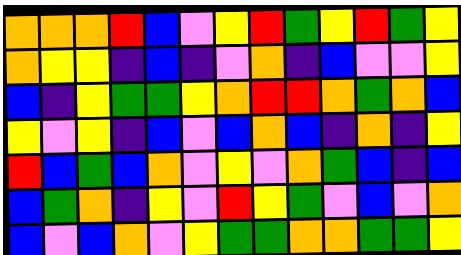[["orange", "orange", "orange", "red", "blue", "violet", "yellow", "red", "green", "yellow", "red", "green", "yellow"], ["orange", "yellow", "yellow", "indigo", "blue", "indigo", "violet", "orange", "indigo", "blue", "violet", "violet", "yellow"], ["blue", "indigo", "yellow", "green", "green", "yellow", "orange", "red", "red", "orange", "green", "orange", "blue"], ["yellow", "violet", "yellow", "indigo", "blue", "violet", "blue", "orange", "blue", "indigo", "orange", "indigo", "yellow"], ["red", "blue", "green", "blue", "orange", "violet", "yellow", "violet", "orange", "green", "blue", "indigo", "blue"], ["blue", "green", "orange", "indigo", "yellow", "violet", "red", "yellow", "green", "violet", "blue", "violet", "orange"], ["blue", "violet", "blue", "orange", "violet", "yellow", "green", "green", "orange", "orange", "green", "green", "yellow"]]